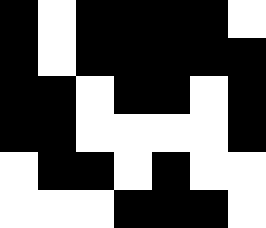[["black", "white", "black", "black", "black", "black", "white"], ["black", "white", "black", "black", "black", "black", "black"], ["black", "black", "white", "black", "black", "white", "black"], ["black", "black", "white", "white", "white", "white", "black"], ["white", "black", "black", "white", "black", "white", "white"], ["white", "white", "white", "black", "black", "black", "white"]]